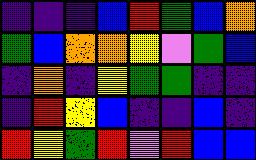[["indigo", "indigo", "indigo", "blue", "red", "green", "blue", "orange"], ["green", "blue", "orange", "orange", "yellow", "violet", "green", "blue"], ["indigo", "orange", "indigo", "yellow", "green", "green", "indigo", "indigo"], ["indigo", "red", "yellow", "blue", "indigo", "indigo", "blue", "indigo"], ["red", "yellow", "green", "red", "violet", "red", "blue", "blue"]]